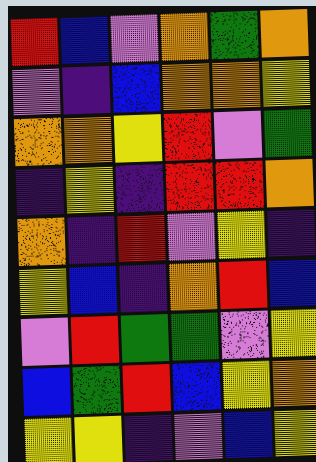[["red", "blue", "violet", "orange", "green", "orange"], ["violet", "indigo", "blue", "orange", "orange", "yellow"], ["orange", "orange", "yellow", "red", "violet", "green"], ["indigo", "yellow", "indigo", "red", "red", "orange"], ["orange", "indigo", "red", "violet", "yellow", "indigo"], ["yellow", "blue", "indigo", "orange", "red", "blue"], ["violet", "red", "green", "green", "violet", "yellow"], ["blue", "green", "red", "blue", "yellow", "orange"], ["yellow", "yellow", "indigo", "violet", "blue", "yellow"]]